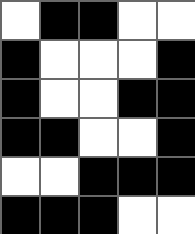[["white", "black", "black", "white", "white"], ["black", "white", "white", "white", "black"], ["black", "white", "white", "black", "black"], ["black", "black", "white", "white", "black"], ["white", "white", "black", "black", "black"], ["black", "black", "black", "white", "white"]]